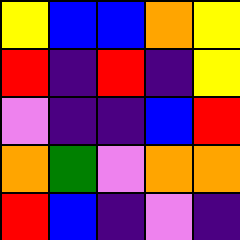[["yellow", "blue", "blue", "orange", "yellow"], ["red", "indigo", "red", "indigo", "yellow"], ["violet", "indigo", "indigo", "blue", "red"], ["orange", "green", "violet", "orange", "orange"], ["red", "blue", "indigo", "violet", "indigo"]]